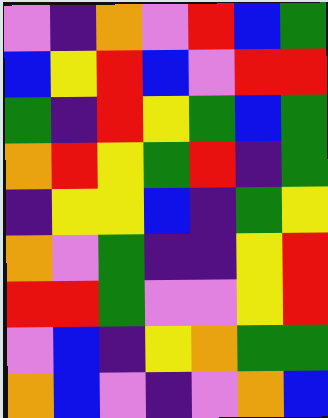[["violet", "indigo", "orange", "violet", "red", "blue", "green"], ["blue", "yellow", "red", "blue", "violet", "red", "red"], ["green", "indigo", "red", "yellow", "green", "blue", "green"], ["orange", "red", "yellow", "green", "red", "indigo", "green"], ["indigo", "yellow", "yellow", "blue", "indigo", "green", "yellow"], ["orange", "violet", "green", "indigo", "indigo", "yellow", "red"], ["red", "red", "green", "violet", "violet", "yellow", "red"], ["violet", "blue", "indigo", "yellow", "orange", "green", "green"], ["orange", "blue", "violet", "indigo", "violet", "orange", "blue"]]